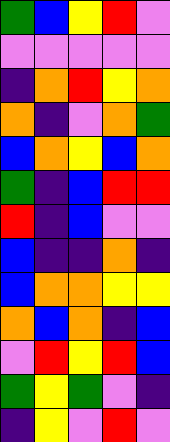[["green", "blue", "yellow", "red", "violet"], ["violet", "violet", "violet", "violet", "violet"], ["indigo", "orange", "red", "yellow", "orange"], ["orange", "indigo", "violet", "orange", "green"], ["blue", "orange", "yellow", "blue", "orange"], ["green", "indigo", "blue", "red", "red"], ["red", "indigo", "blue", "violet", "violet"], ["blue", "indigo", "indigo", "orange", "indigo"], ["blue", "orange", "orange", "yellow", "yellow"], ["orange", "blue", "orange", "indigo", "blue"], ["violet", "red", "yellow", "red", "blue"], ["green", "yellow", "green", "violet", "indigo"], ["indigo", "yellow", "violet", "red", "violet"]]